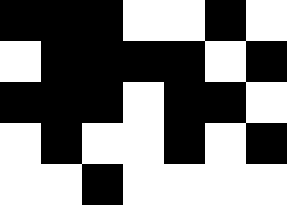[["black", "black", "black", "white", "white", "black", "white"], ["white", "black", "black", "black", "black", "white", "black"], ["black", "black", "black", "white", "black", "black", "white"], ["white", "black", "white", "white", "black", "white", "black"], ["white", "white", "black", "white", "white", "white", "white"]]